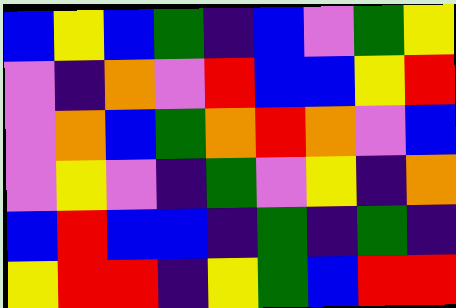[["blue", "yellow", "blue", "green", "indigo", "blue", "violet", "green", "yellow"], ["violet", "indigo", "orange", "violet", "red", "blue", "blue", "yellow", "red"], ["violet", "orange", "blue", "green", "orange", "red", "orange", "violet", "blue"], ["violet", "yellow", "violet", "indigo", "green", "violet", "yellow", "indigo", "orange"], ["blue", "red", "blue", "blue", "indigo", "green", "indigo", "green", "indigo"], ["yellow", "red", "red", "indigo", "yellow", "green", "blue", "red", "red"]]